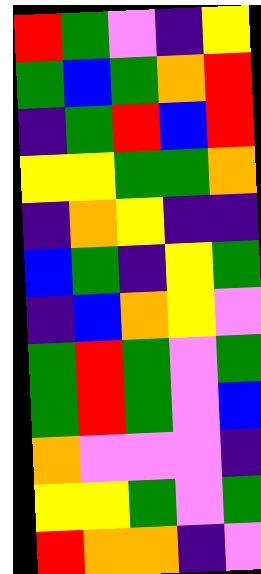[["red", "green", "violet", "indigo", "yellow"], ["green", "blue", "green", "orange", "red"], ["indigo", "green", "red", "blue", "red"], ["yellow", "yellow", "green", "green", "orange"], ["indigo", "orange", "yellow", "indigo", "indigo"], ["blue", "green", "indigo", "yellow", "green"], ["indigo", "blue", "orange", "yellow", "violet"], ["green", "red", "green", "violet", "green"], ["green", "red", "green", "violet", "blue"], ["orange", "violet", "violet", "violet", "indigo"], ["yellow", "yellow", "green", "violet", "green"], ["red", "orange", "orange", "indigo", "violet"]]